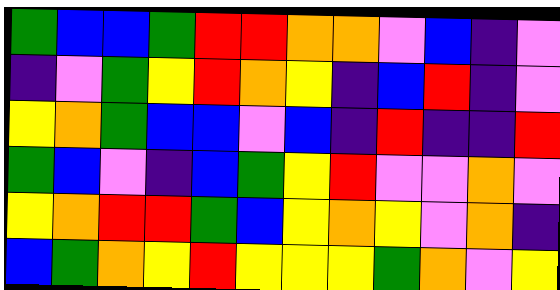[["green", "blue", "blue", "green", "red", "red", "orange", "orange", "violet", "blue", "indigo", "violet"], ["indigo", "violet", "green", "yellow", "red", "orange", "yellow", "indigo", "blue", "red", "indigo", "violet"], ["yellow", "orange", "green", "blue", "blue", "violet", "blue", "indigo", "red", "indigo", "indigo", "red"], ["green", "blue", "violet", "indigo", "blue", "green", "yellow", "red", "violet", "violet", "orange", "violet"], ["yellow", "orange", "red", "red", "green", "blue", "yellow", "orange", "yellow", "violet", "orange", "indigo"], ["blue", "green", "orange", "yellow", "red", "yellow", "yellow", "yellow", "green", "orange", "violet", "yellow"]]